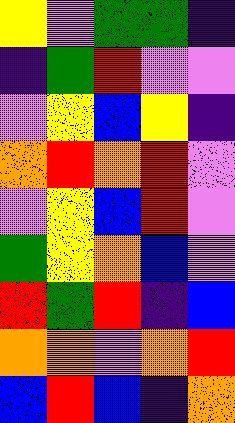[["yellow", "violet", "green", "green", "indigo"], ["indigo", "green", "red", "violet", "violet"], ["violet", "yellow", "blue", "yellow", "indigo"], ["orange", "red", "orange", "red", "violet"], ["violet", "yellow", "blue", "red", "violet"], ["green", "yellow", "orange", "blue", "violet"], ["red", "green", "red", "indigo", "blue"], ["orange", "orange", "violet", "orange", "red"], ["blue", "red", "blue", "indigo", "orange"]]